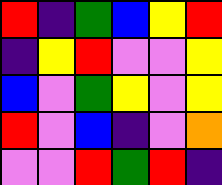[["red", "indigo", "green", "blue", "yellow", "red"], ["indigo", "yellow", "red", "violet", "violet", "yellow"], ["blue", "violet", "green", "yellow", "violet", "yellow"], ["red", "violet", "blue", "indigo", "violet", "orange"], ["violet", "violet", "red", "green", "red", "indigo"]]